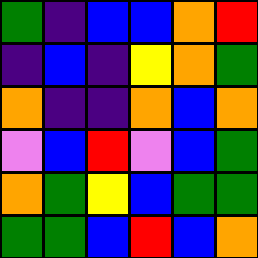[["green", "indigo", "blue", "blue", "orange", "red"], ["indigo", "blue", "indigo", "yellow", "orange", "green"], ["orange", "indigo", "indigo", "orange", "blue", "orange"], ["violet", "blue", "red", "violet", "blue", "green"], ["orange", "green", "yellow", "blue", "green", "green"], ["green", "green", "blue", "red", "blue", "orange"]]